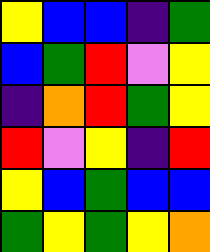[["yellow", "blue", "blue", "indigo", "green"], ["blue", "green", "red", "violet", "yellow"], ["indigo", "orange", "red", "green", "yellow"], ["red", "violet", "yellow", "indigo", "red"], ["yellow", "blue", "green", "blue", "blue"], ["green", "yellow", "green", "yellow", "orange"]]